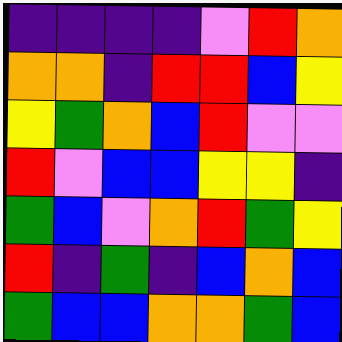[["indigo", "indigo", "indigo", "indigo", "violet", "red", "orange"], ["orange", "orange", "indigo", "red", "red", "blue", "yellow"], ["yellow", "green", "orange", "blue", "red", "violet", "violet"], ["red", "violet", "blue", "blue", "yellow", "yellow", "indigo"], ["green", "blue", "violet", "orange", "red", "green", "yellow"], ["red", "indigo", "green", "indigo", "blue", "orange", "blue"], ["green", "blue", "blue", "orange", "orange", "green", "blue"]]